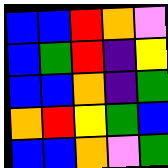[["blue", "blue", "red", "orange", "violet"], ["blue", "green", "red", "indigo", "yellow"], ["blue", "blue", "orange", "indigo", "green"], ["orange", "red", "yellow", "green", "blue"], ["blue", "blue", "orange", "violet", "green"]]